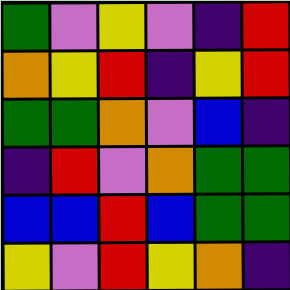[["green", "violet", "yellow", "violet", "indigo", "red"], ["orange", "yellow", "red", "indigo", "yellow", "red"], ["green", "green", "orange", "violet", "blue", "indigo"], ["indigo", "red", "violet", "orange", "green", "green"], ["blue", "blue", "red", "blue", "green", "green"], ["yellow", "violet", "red", "yellow", "orange", "indigo"]]